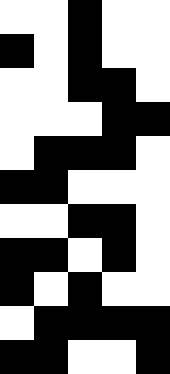[["white", "white", "black", "white", "white"], ["black", "white", "black", "white", "white"], ["white", "white", "black", "black", "white"], ["white", "white", "white", "black", "black"], ["white", "black", "black", "black", "white"], ["black", "black", "white", "white", "white"], ["white", "white", "black", "black", "white"], ["black", "black", "white", "black", "white"], ["black", "white", "black", "white", "white"], ["white", "black", "black", "black", "black"], ["black", "black", "white", "white", "black"]]